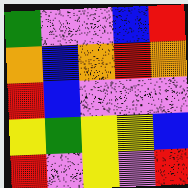[["green", "violet", "violet", "blue", "red"], ["orange", "blue", "orange", "red", "orange"], ["red", "blue", "violet", "violet", "violet"], ["yellow", "green", "yellow", "yellow", "blue"], ["red", "violet", "yellow", "violet", "red"]]